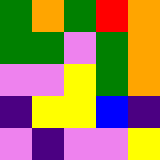[["green", "orange", "green", "red", "orange"], ["green", "green", "violet", "green", "orange"], ["violet", "violet", "yellow", "green", "orange"], ["indigo", "yellow", "yellow", "blue", "indigo"], ["violet", "indigo", "violet", "violet", "yellow"]]